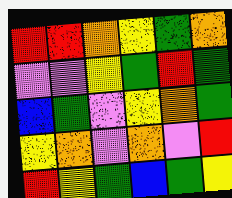[["red", "red", "orange", "yellow", "green", "orange"], ["violet", "violet", "yellow", "green", "red", "green"], ["blue", "green", "violet", "yellow", "orange", "green"], ["yellow", "orange", "violet", "orange", "violet", "red"], ["red", "yellow", "green", "blue", "green", "yellow"]]